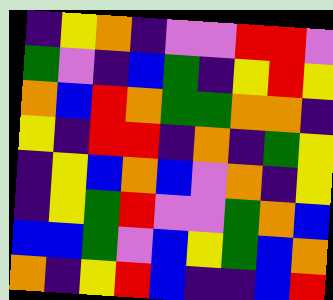[["indigo", "yellow", "orange", "indigo", "violet", "violet", "red", "red", "violet"], ["green", "violet", "indigo", "blue", "green", "indigo", "yellow", "red", "yellow"], ["orange", "blue", "red", "orange", "green", "green", "orange", "orange", "indigo"], ["yellow", "indigo", "red", "red", "indigo", "orange", "indigo", "green", "yellow"], ["indigo", "yellow", "blue", "orange", "blue", "violet", "orange", "indigo", "yellow"], ["indigo", "yellow", "green", "red", "violet", "violet", "green", "orange", "blue"], ["blue", "blue", "green", "violet", "blue", "yellow", "green", "blue", "orange"], ["orange", "indigo", "yellow", "red", "blue", "indigo", "indigo", "blue", "red"]]